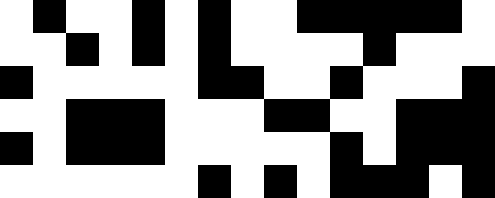[["white", "black", "white", "white", "black", "white", "black", "white", "white", "black", "black", "black", "black", "black", "white"], ["white", "white", "black", "white", "black", "white", "black", "white", "white", "white", "white", "black", "white", "white", "white"], ["black", "white", "white", "white", "white", "white", "black", "black", "white", "white", "black", "white", "white", "white", "black"], ["white", "white", "black", "black", "black", "white", "white", "white", "black", "black", "white", "white", "black", "black", "black"], ["black", "white", "black", "black", "black", "white", "white", "white", "white", "white", "black", "white", "black", "black", "black"], ["white", "white", "white", "white", "white", "white", "black", "white", "black", "white", "black", "black", "black", "white", "black"]]